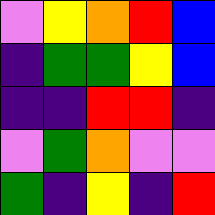[["violet", "yellow", "orange", "red", "blue"], ["indigo", "green", "green", "yellow", "blue"], ["indigo", "indigo", "red", "red", "indigo"], ["violet", "green", "orange", "violet", "violet"], ["green", "indigo", "yellow", "indigo", "red"]]